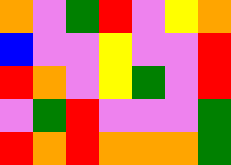[["orange", "violet", "green", "red", "violet", "yellow", "orange"], ["blue", "violet", "violet", "yellow", "violet", "violet", "red"], ["red", "orange", "violet", "yellow", "green", "violet", "red"], ["violet", "green", "red", "violet", "violet", "violet", "green"], ["red", "orange", "red", "orange", "orange", "orange", "green"]]